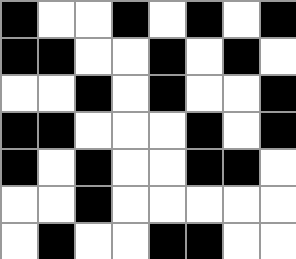[["black", "white", "white", "black", "white", "black", "white", "black"], ["black", "black", "white", "white", "black", "white", "black", "white"], ["white", "white", "black", "white", "black", "white", "white", "black"], ["black", "black", "white", "white", "white", "black", "white", "black"], ["black", "white", "black", "white", "white", "black", "black", "white"], ["white", "white", "black", "white", "white", "white", "white", "white"], ["white", "black", "white", "white", "black", "black", "white", "white"]]